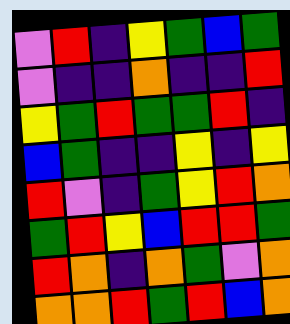[["violet", "red", "indigo", "yellow", "green", "blue", "green"], ["violet", "indigo", "indigo", "orange", "indigo", "indigo", "red"], ["yellow", "green", "red", "green", "green", "red", "indigo"], ["blue", "green", "indigo", "indigo", "yellow", "indigo", "yellow"], ["red", "violet", "indigo", "green", "yellow", "red", "orange"], ["green", "red", "yellow", "blue", "red", "red", "green"], ["red", "orange", "indigo", "orange", "green", "violet", "orange"], ["orange", "orange", "red", "green", "red", "blue", "orange"]]